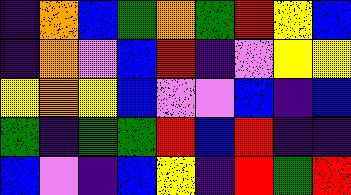[["indigo", "orange", "blue", "green", "orange", "green", "red", "yellow", "blue"], ["indigo", "orange", "violet", "blue", "red", "indigo", "violet", "yellow", "yellow"], ["yellow", "orange", "yellow", "blue", "violet", "violet", "blue", "indigo", "blue"], ["green", "indigo", "green", "green", "red", "blue", "red", "indigo", "indigo"], ["blue", "violet", "indigo", "blue", "yellow", "indigo", "red", "green", "red"]]